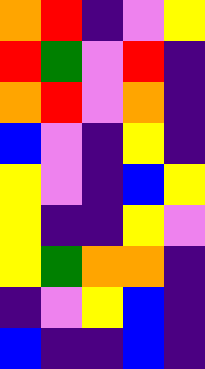[["orange", "red", "indigo", "violet", "yellow"], ["red", "green", "violet", "red", "indigo"], ["orange", "red", "violet", "orange", "indigo"], ["blue", "violet", "indigo", "yellow", "indigo"], ["yellow", "violet", "indigo", "blue", "yellow"], ["yellow", "indigo", "indigo", "yellow", "violet"], ["yellow", "green", "orange", "orange", "indigo"], ["indigo", "violet", "yellow", "blue", "indigo"], ["blue", "indigo", "indigo", "blue", "indigo"]]